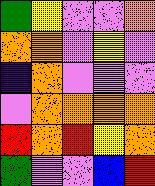[["green", "yellow", "violet", "violet", "orange"], ["orange", "orange", "violet", "yellow", "violet"], ["indigo", "orange", "violet", "violet", "violet"], ["violet", "orange", "orange", "orange", "orange"], ["red", "orange", "red", "yellow", "orange"], ["green", "violet", "violet", "blue", "red"]]